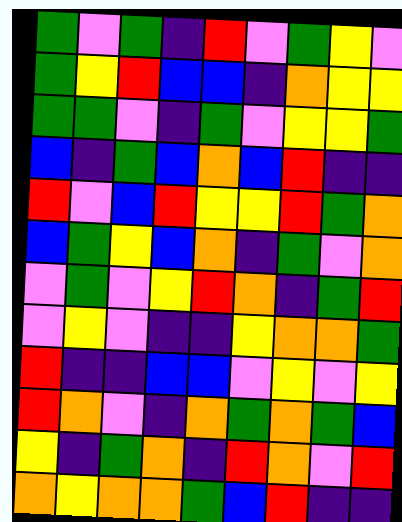[["green", "violet", "green", "indigo", "red", "violet", "green", "yellow", "violet"], ["green", "yellow", "red", "blue", "blue", "indigo", "orange", "yellow", "yellow"], ["green", "green", "violet", "indigo", "green", "violet", "yellow", "yellow", "green"], ["blue", "indigo", "green", "blue", "orange", "blue", "red", "indigo", "indigo"], ["red", "violet", "blue", "red", "yellow", "yellow", "red", "green", "orange"], ["blue", "green", "yellow", "blue", "orange", "indigo", "green", "violet", "orange"], ["violet", "green", "violet", "yellow", "red", "orange", "indigo", "green", "red"], ["violet", "yellow", "violet", "indigo", "indigo", "yellow", "orange", "orange", "green"], ["red", "indigo", "indigo", "blue", "blue", "violet", "yellow", "violet", "yellow"], ["red", "orange", "violet", "indigo", "orange", "green", "orange", "green", "blue"], ["yellow", "indigo", "green", "orange", "indigo", "red", "orange", "violet", "red"], ["orange", "yellow", "orange", "orange", "green", "blue", "red", "indigo", "indigo"]]